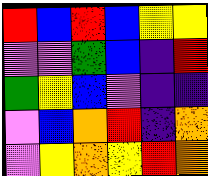[["red", "blue", "red", "blue", "yellow", "yellow"], ["violet", "violet", "green", "blue", "indigo", "red"], ["green", "yellow", "blue", "violet", "indigo", "indigo"], ["violet", "blue", "orange", "red", "indigo", "orange"], ["violet", "yellow", "orange", "yellow", "red", "orange"]]